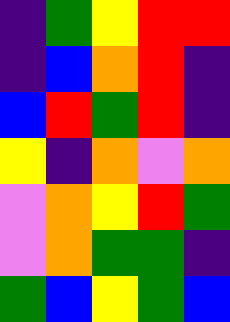[["indigo", "green", "yellow", "red", "red"], ["indigo", "blue", "orange", "red", "indigo"], ["blue", "red", "green", "red", "indigo"], ["yellow", "indigo", "orange", "violet", "orange"], ["violet", "orange", "yellow", "red", "green"], ["violet", "orange", "green", "green", "indigo"], ["green", "blue", "yellow", "green", "blue"]]